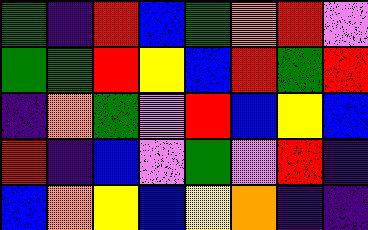[["green", "indigo", "red", "blue", "green", "orange", "red", "violet"], ["green", "green", "red", "yellow", "blue", "red", "green", "red"], ["indigo", "orange", "green", "violet", "red", "blue", "yellow", "blue"], ["red", "indigo", "blue", "violet", "green", "violet", "red", "indigo"], ["blue", "orange", "yellow", "blue", "yellow", "orange", "indigo", "indigo"]]